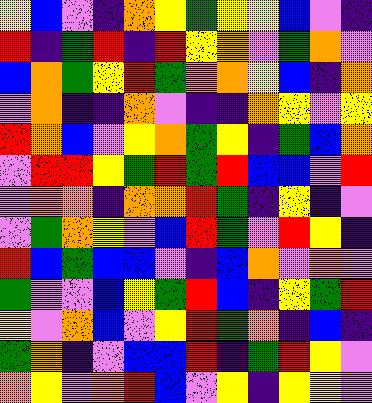[["yellow", "blue", "violet", "indigo", "orange", "yellow", "green", "yellow", "yellow", "blue", "violet", "indigo"], ["red", "indigo", "green", "red", "indigo", "red", "yellow", "orange", "violet", "green", "orange", "violet"], ["blue", "orange", "green", "yellow", "red", "green", "orange", "orange", "yellow", "blue", "indigo", "orange"], ["violet", "orange", "indigo", "indigo", "orange", "violet", "indigo", "indigo", "orange", "yellow", "violet", "yellow"], ["red", "orange", "blue", "violet", "yellow", "orange", "green", "yellow", "indigo", "green", "blue", "orange"], ["violet", "red", "red", "yellow", "green", "red", "green", "red", "blue", "blue", "violet", "red"], ["violet", "orange", "orange", "indigo", "orange", "orange", "red", "green", "indigo", "yellow", "indigo", "violet"], ["violet", "green", "orange", "yellow", "violet", "blue", "red", "green", "violet", "red", "yellow", "indigo"], ["red", "blue", "green", "blue", "blue", "violet", "indigo", "blue", "orange", "violet", "orange", "violet"], ["green", "violet", "violet", "blue", "yellow", "green", "red", "blue", "indigo", "yellow", "green", "red"], ["yellow", "violet", "orange", "blue", "violet", "yellow", "red", "green", "orange", "indigo", "blue", "indigo"], ["green", "orange", "indigo", "violet", "blue", "blue", "red", "indigo", "green", "red", "yellow", "violet"], ["orange", "yellow", "violet", "orange", "red", "blue", "violet", "yellow", "indigo", "yellow", "yellow", "violet"]]